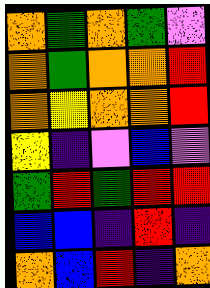[["orange", "green", "orange", "green", "violet"], ["orange", "green", "orange", "orange", "red"], ["orange", "yellow", "orange", "orange", "red"], ["yellow", "indigo", "violet", "blue", "violet"], ["green", "red", "green", "red", "red"], ["blue", "blue", "indigo", "red", "indigo"], ["orange", "blue", "red", "indigo", "orange"]]